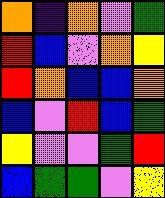[["orange", "indigo", "orange", "violet", "green"], ["red", "blue", "violet", "orange", "yellow"], ["red", "orange", "blue", "blue", "orange"], ["blue", "violet", "red", "blue", "green"], ["yellow", "violet", "violet", "green", "red"], ["blue", "green", "green", "violet", "yellow"]]